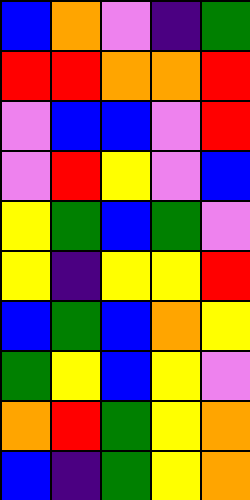[["blue", "orange", "violet", "indigo", "green"], ["red", "red", "orange", "orange", "red"], ["violet", "blue", "blue", "violet", "red"], ["violet", "red", "yellow", "violet", "blue"], ["yellow", "green", "blue", "green", "violet"], ["yellow", "indigo", "yellow", "yellow", "red"], ["blue", "green", "blue", "orange", "yellow"], ["green", "yellow", "blue", "yellow", "violet"], ["orange", "red", "green", "yellow", "orange"], ["blue", "indigo", "green", "yellow", "orange"]]